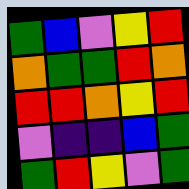[["green", "blue", "violet", "yellow", "red"], ["orange", "green", "green", "red", "orange"], ["red", "red", "orange", "yellow", "red"], ["violet", "indigo", "indigo", "blue", "green"], ["green", "red", "yellow", "violet", "green"]]